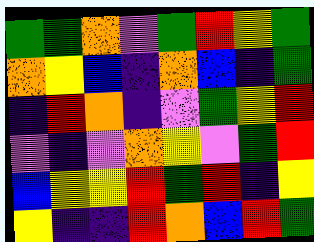[["green", "green", "orange", "violet", "green", "red", "yellow", "green"], ["orange", "yellow", "blue", "indigo", "orange", "blue", "indigo", "green"], ["indigo", "red", "orange", "indigo", "violet", "green", "yellow", "red"], ["violet", "indigo", "violet", "orange", "yellow", "violet", "green", "red"], ["blue", "yellow", "yellow", "red", "green", "red", "indigo", "yellow"], ["yellow", "indigo", "indigo", "red", "orange", "blue", "red", "green"]]